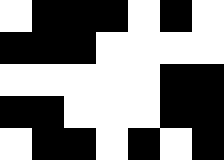[["white", "black", "black", "black", "white", "black", "white"], ["black", "black", "black", "white", "white", "white", "white"], ["white", "white", "white", "white", "white", "black", "black"], ["black", "black", "white", "white", "white", "black", "black"], ["white", "black", "black", "white", "black", "white", "black"]]